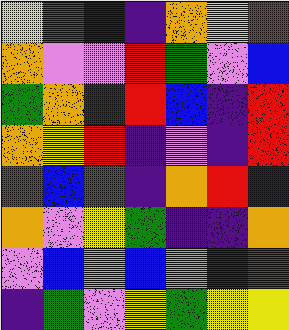[["yellow", "green", "blue", "indigo", "orange", "yellow", "red"], ["orange", "violet", "violet", "red", "green", "violet", "blue"], ["green", "orange", "indigo", "red", "blue", "indigo", "red"], ["orange", "yellow", "red", "indigo", "violet", "indigo", "red"], ["red", "blue", "red", "indigo", "orange", "red", "blue"], ["orange", "violet", "yellow", "green", "indigo", "indigo", "orange"], ["violet", "blue", "violet", "blue", "orange", "indigo", "red"], ["indigo", "green", "violet", "yellow", "green", "yellow", "yellow"]]